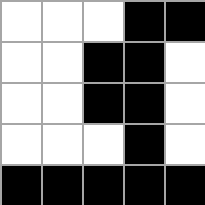[["white", "white", "white", "black", "black"], ["white", "white", "black", "black", "white"], ["white", "white", "black", "black", "white"], ["white", "white", "white", "black", "white"], ["black", "black", "black", "black", "black"]]